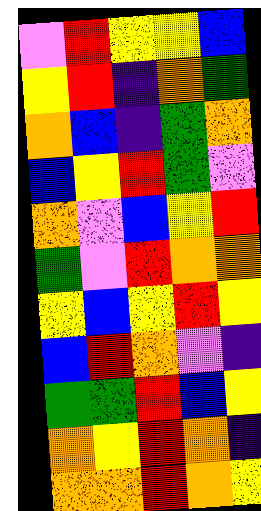[["violet", "red", "yellow", "yellow", "blue"], ["yellow", "red", "indigo", "orange", "green"], ["orange", "blue", "indigo", "green", "orange"], ["blue", "yellow", "red", "green", "violet"], ["orange", "violet", "blue", "yellow", "red"], ["green", "violet", "red", "orange", "orange"], ["yellow", "blue", "yellow", "red", "yellow"], ["blue", "red", "orange", "violet", "indigo"], ["green", "green", "red", "blue", "yellow"], ["orange", "yellow", "red", "orange", "indigo"], ["orange", "orange", "red", "orange", "yellow"]]